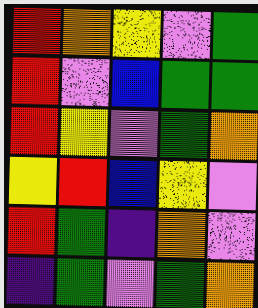[["red", "orange", "yellow", "violet", "green"], ["red", "violet", "blue", "green", "green"], ["red", "yellow", "violet", "green", "orange"], ["yellow", "red", "blue", "yellow", "violet"], ["red", "green", "indigo", "orange", "violet"], ["indigo", "green", "violet", "green", "orange"]]